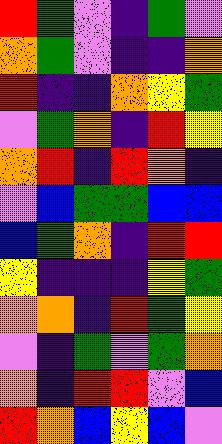[["red", "green", "violet", "indigo", "green", "violet"], ["orange", "green", "violet", "indigo", "indigo", "orange"], ["red", "indigo", "indigo", "orange", "yellow", "green"], ["violet", "green", "orange", "indigo", "red", "yellow"], ["orange", "red", "indigo", "red", "orange", "indigo"], ["violet", "blue", "green", "green", "blue", "blue"], ["blue", "green", "orange", "indigo", "red", "red"], ["yellow", "indigo", "indigo", "indigo", "yellow", "green"], ["orange", "orange", "indigo", "red", "green", "yellow"], ["violet", "indigo", "green", "violet", "green", "orange"], ["orange", "indigo", "red", "red", "violet", "blue"], ["red", "orange", "blue", "yellow", "blue", "violet"]]